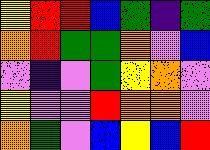[["yellow", "red", "red", "blue", "green", "indigo", "green"], ["orange", "red", "green", "green", "orange", "violet", "blue"], ["violet", "indigo", "violet", "green", "yellow", "orange", "violet"], ["yellow", "violet", "violet", "red", "orange", "orange", "violet"], ["orange", "green", "violet", "blue", "yellow", "blue", "red"]]